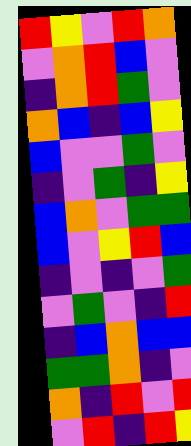[["red", "yellow", "violet", "red", "orange"], ["violet", "orange", "red", "blue", "violet"], ["indigo", "orange", "red", "green", "violet"], ["orange", "blue", "indigo", "blue", "yellow"], ["blue", "violet", "violet", "green", "violet"], ["indigo", "violet", "green", "indigo", "yellow"], ["blue", "orange", "violet", "green", "green"], ["blue", "violet", "yellow", "red", "blue"], ["indigo", "violet", "indigo", "violet", "green"], ["violet", "green", "violet", "indigo", "red"], ["indigo", "blue", "orange", "blue", "blue"], ["green", "green", "orange", "indigo", "violet"], ["orange", "indigo", "red", "violet", "red"], ["violet", "red", "indigo", "red", "yellow"]]